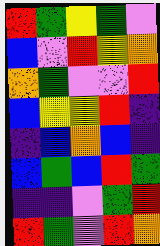[["red", "green", "yellow", "green", "violet"], ["blue", "violet", "red", "yellow", "orange"], ["orange", "green", "violet", "violet", "red"], ["blue", "yellow", "yellow", "red", "indigo"], ["indigo", "blue", "orange", "blue", "indigo"], ["blue", "green", "blue", "red", "green"], ["indigo", "indigo", "violet", "green", "red"], ["red", "green", "violet", "red", "orange"]]